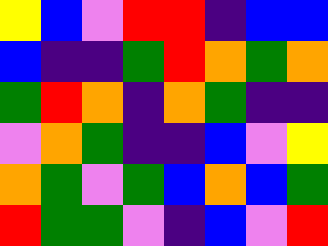[["yellow", "blue", "violet", "red", "red", "indigo", "blue", "blue"], ["blue", "indigo", "indigo", "green", "red", "orange", "green", "orange"], ["green", "red", "orange", "indigo", "orange", "green", "indigo", "indigo"], ["violet", "orange", "green", "indigo", "indigo", "blue", "violet", "yellow"], ["orange", "green", "violet", "green", "blue", "orange", "blue", "green"], ["red", "green", "green", "violet", "indigo", "blue", "violet", "red"]]